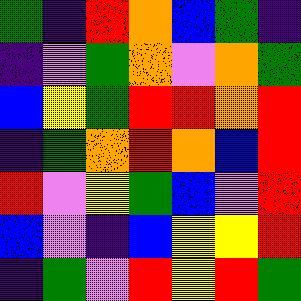[["green", "indigo", "red", "orange", "blue", "green", "indigo"], ["indigo", "violet", "green", "orange", "violet", "orange", "green"], ["blue", "yellow", "green", "red", "red", "orange", "red"], ["indigo", "green", "orange", "red", "orange", "blue", "red"], ["red", "violet", "yellow", "green", "blue", "violet", "red"], ["blue", "violet", "indigo", "blue", "yellow", "yellow", "red"], ["indigo", "green", "violet", "red", "yellow", "red", "green"]]